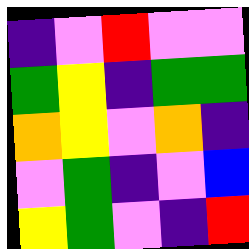[["indigo", "violet", "red", "violet", "violet"], ["green", "yellow", "indigo", "green", "green"], ["orange", "yellow", "violet", "orange", "indigo"], ["violet", "green", "indigo", "violet", "blue"], ["yellow", "green", "violet", "indigo", "red"]]